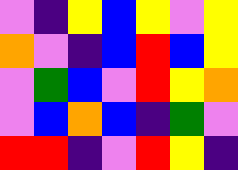[["violet", "indigo", "yellow", "blue", "yellow", "violet", "yellow"], ["orange", "violet", "indigo", "blue", "red", "blue", "yellow"], ["violet", "green", "blue", "violet", "red", "yellow", "orange"], ["violet", "blue", "orange", "blue", "indigo", "green", "violet"], ["red", "red", "indigo", "violet", "red", "yellow", "indigo"]]